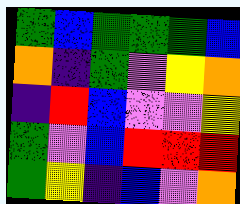[["green", "blue", "green", "green", "green", "blue"], ["orange", "indigo", "green", "violet", "yellow", "orange"], ["indigo", "red", "blue", "violet", "violet", "yellow"], ["green", "violet", "blue", "red", "red", "red"], ["green", "yellow", "indigo", "blue", "violet", "orange"]]